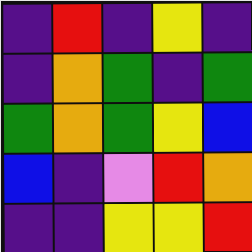[["indigo", "red", "indigo", "yellow", "indigo"], ["indigo", "orange", "green", "indigo", "green"], ["green", "orange", "green", "yellow", "blue"], ["blue", "indigo", "violet", "red", "orange"], ["indigo", "indigo", "yellow", "yellow", "red"]]